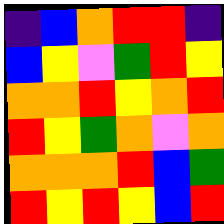[["indigo", "blue", "orange", "red", "red", "indigo"], ["blue", "yellow", "violet", "green", "red", "yellow"], ["orange", "orange", "red", "yellow", "orange", "red"], ["red", "yellow", "green", "orange", "violet", "orange"], ["orange", "orange", "orange", "red", "blue", "green"], ["red", "yellow", "red", "yellow", "blue", "red"]]